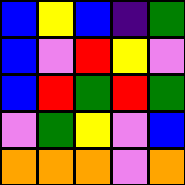[["blue", "yellow", "blue", "indigo", "green"], ["blue", "violet", "red", "yellow", "violet"], ["blue", "red", "green", "red", "green"], ["violet", "green", "yellow", "violet", "blue"], ["orange", "orange", "orange", "violet", "orange"]]